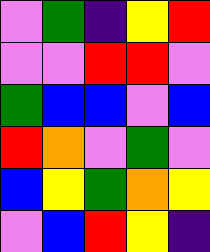[["violet", "green", "indigo", "yellow", "red"], ["violet", "violet", "red", "red", "violet"], ["green", "blue", "blue", "violet", "blue"], ["red", "orange", "violet", "green", "violet"], ["blue", "yellow", "green", "orange", "yellow"], ["violet", "blue", "red", "yellow", "indigo"]]